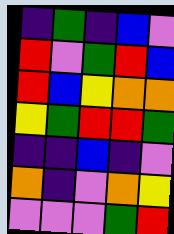[["indigo", "green", "indigo", "blue", "violet"], ["red", "violet", "green", "red", "blue"], ["red", "blue", "yellow", "orange", "orange"], ["yellow", "green", "red", "red", "green"], ["indigo", "indigo", "blue", "indigo", "violet"], ["orange", "indigo", "violet", "orange", "yellow"], ["violet", "violet", "violet", "green", "red"]]